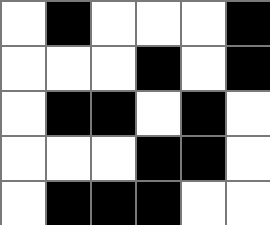[["white", "black", "white", "white", "white", "black"], ["white", "white", "white", "black", "white", "black"], ["white", "black", "black", "white", "black", "white"], ["white", "white", "white", "black", "black", "white"], ["white", "black", "black", "black", "white", "white"]]